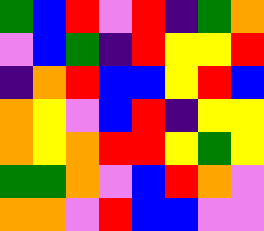[["green", "blue", "red", "violet", "red", "indigo", "green", "orange"], ["violet", "blue", "green", "indigo", "red", "yellow", "yellow", "red"], ["indigo", "orange", "red", "blue", "blue", "yellow", "red", "blue"], ["orange", "yellow", "violet", "blue", "red", "indigo", "yellow", "yellow"], ["orange", "yellow", "orange", "red", "red", "yellow", "green", "yellow"], ["green", "green", "orange", "violet", "blue", "red", "orange", "violet"], ["orange", "orange", "violet", "red", "blue", "blue", "violet", "violet"]]